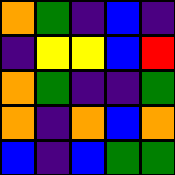[["orange", "green", "indigo", "blue", "indigo"], ["indigo", "yellow", "yellow", "blue", "red"], ["orange", "green", "indigo", "indigo", "green"], ["orange", "indigo", "orange", "blue", "orange"], ["blue", "indigo", "blue", "green", "green"]]